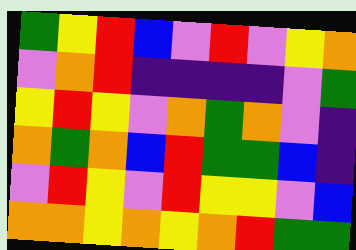[["green", "yellow", "red", "blue", "violet", "red", "violet", "yellow", "orange"], ["violet", "orange", "red", "indigo", "indigo", "indigo", "indigo", "violet", "green"], ["yellow", "red", "yellow", "violet", "orange", "green", "orange", "violet", "indigo"], ["orange", "green", "orange", "blue", "red", "green", "green", "blue", "indigo"], ["violet", "red", "yellow", "violet", "red", "yellow", "yellow", "violet", "blue"], ["orange", "orange", "yellow", "orange", "yellow", "orange", "red", "green", "green"]]